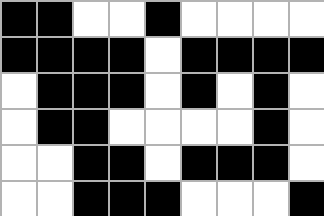[["black", "black", "white", "white", "black", "white", "white", "white", "white"], ["black", "black", "black", "black", "white", "black", "black", "black", "black"], ["white", "black", "black", "black", "white", "black", "white", "black", "white"], ["white", "black", "black", "white", "white", "white", "white", "black", "white"], ["white", "white", "black", "black", "white", "black", "black", "black", "white"], ["white", "white", "black", "black", "black", "white", "white", "white", "black"]]